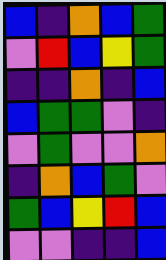[["blue", "indigo", "orange", "blue", "green"], ["violet", "red", "blue", "yellow", "green"], ["indigo", "indigo", "orange", "indigo", "blue"], ["blue", "green", "green", "violet", "indigo"], ["violet", "green", "violet", "violet", "orange"], ["indigo", "orange", "blue", "green", "violet"], ["green", "blue", "yellow", "red", "blue"], ["violet", "violet", "indigo", "indigo", "blue"]]